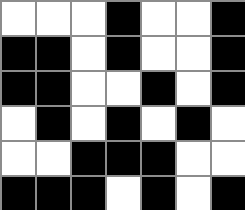[["white", "white", "white", "black", "white", "white", "black"], ["black", "black", "white", "black", "white", "white", "black"], ["black", "black", "white", "white", "black", "white", "black"], ["white", "black", "white", "black", "white", "black", "white"], ["white", "white", "black", "black", "black", "white", "white"], ["black", "black", "black", "white", "black", "white", "black"]]